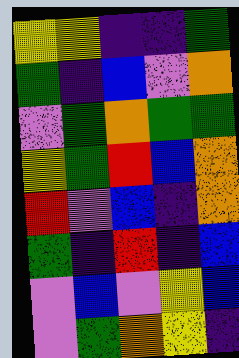[["yellow", "yellow", "indigo", "indigo", "green"], ["green", "indigo", "blue", "violet", "orange"], ["violet", "green", "orange", "green", "green"], ["yellow", "green", "red", "blue", "orange"], ["red", "violet", "blue", "indigo", "orange"], ["green", "indigo", "red", "indigo", "blue"], ["violet", "blue", "violet", "yellow", "blue"], ["violet", "green", "orange", "yellow", "indigo"]]